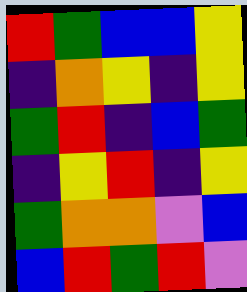[["red", "green", "blue", "blue", "yellow"], ["indigo", "orange", "yellow", "indigo", "yellow"], ["green", "red", "indigo", "blue", "green"], ["indigo", "yellow", "red", "indigo", "yellow"], ["green", "orange", "orange", "violet", "blue"], ["blue", "red", "green", "red", "violet"]]